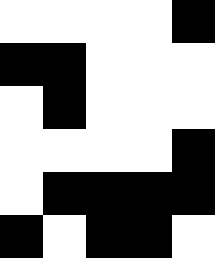[["white", "white", "white", "white", "black"], ["black", "black", "white", "white", "white"], ["white", "black", "white", "white", "white"], ["white", "white", "white", "white", "black"], ["white", "black", "black", "black", "black"], ["black", "white", "black", "black", "white"]]